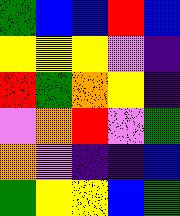[["green", "blue", "blue", "red", "blue"], ["yellow", "yellow", "yellow", "violet", "indigo"], ["red", "green", "orange", "yellow", "indigo"], ["violet", "orange", "red", "violet", "green"], ["orange", "violet", "indigo", "indigo", "blue"], ["green", "yellow", "yellow", "blue", "green"]]